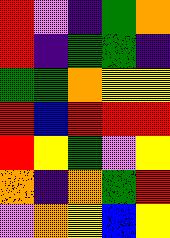[["red", "violet", "indigo", "green", "orange"], ["red", "indigo", "green", "green", "indigo"], ["green", "green", "orange", "yellow", "yellow"], ["red", "blue", "red", "red", "red"], ["red", "yellow", "green", "violet", "yellow"], ["orange", "indigo", "orange", "green", "red"], ["violet", "orange", "yellow", "blue", "yellow"]]